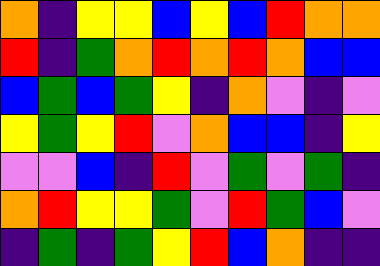[["orange", "indigo", "yellow", "yellow", "blue", "yellow", "blue", "red", "orange", "orange"], ["red", "indigo", "green", "orange", "red", "orange", "red", "orange", "blue", "blue"], ["blue", "green", "blue", "green", "yellow", "indigo", "orange", "violet", "indigo", "violet"], ["yellow", "green", "yellow", "red", "violet", "orange", "blue", "blue", "indigo", "yellow"], ["violet", "violet", "blue", "indigo", "red", "violet", "green", "violet", "green", "indigo"], ["orange", "red", "yellow", "yellow", "green", "violet", "red", "green", "blue", "violet"], ["indigo", "green", "indigo", "green", "yellow", "red", "blue", "orange", "indigo", "indigo"]]